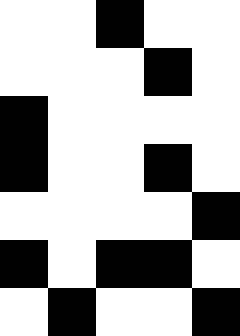[["white", "white", "black", "white", "white"], ["white", "white", "white", "black", "white"], ["black", "white", "white", "white", "white"], ["black", "white", "white", "black", "white"], ["white", "white", "white", "white", "black"], ["black", "white", "black", "black", "white"], ["white", "black", "white", "white", "black"]]